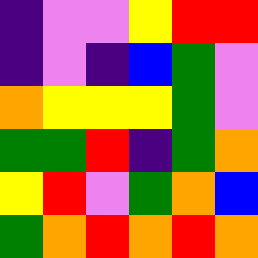[["indigo", "violet", "violet", "yellow", "red", "red"], ["indigo", "violet", "indigo", "blue", "green", "violet"], ["orange", "yellow", "yellow", "yellow", "green", "violet"], ["green", "green", "red", "indigo", "green", "orange"], ["yellow", "red", "violet", "green", "orange", "blue"], ["green", "orange", "red", "orange", "red", "orange"]]